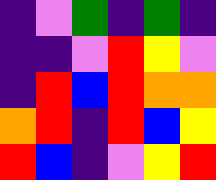[["indigo", "violet", "green", "indigo", "green", "indigo"], ["indigo", "indigo", "violet", "red", "yellow", "violet"], ["indigo", "red", "blue", "red", "orange", "orange"], ["orange", "red", "indigo", "red", "blue", "yellow"], ["red", "blue", "indigo", "violet", "yellow", "red"]]